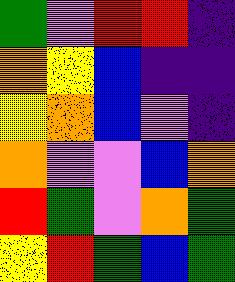[["green", "violet", "red", "red", "indigo"], ["orange", "yellow", "blue", "indigo", "indigo"], ["yellow", "orange", "blue", "violet", "indigo"], ["orange", "violet", "violet", "blue", "orange"], ["red", "green", "violet", "orange", "green"], ["yellow", "red", "green", "blue", "green"]]